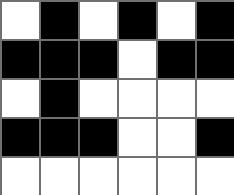[["white", "black", "white", "black", "white", "black"], ["black", "black", "black", "white", "black", "black"], ["white", "black", "white", "white", "white", "white"], ["black", "black", "black", "white", "white", "black"], ["white", "white", "white", "white", "white", "white"]]